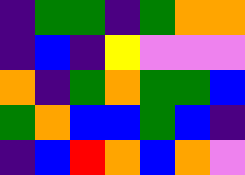[["indigo", "green", "green", "indigo", "green", "orange", "orange"], ["indigo", "blue", "indigo", "yellow", "violet", "violet", "violet"], ["orange", "indigo", "green", "orange", "green", "green", "blue"], ["green", "orange", "blue", "blue", "green", "blue", "indigo"], ["indigo", "blue", "red", "orange", "blue", "orange", "violet"]]